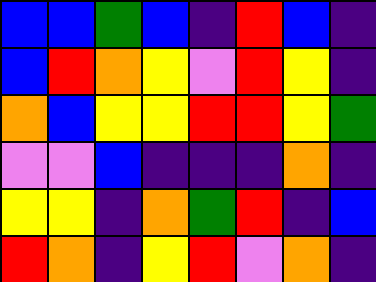[["blue", "blue", "green", "blue", "indigo", "red", "blue", "indigo"], ["blue", "red", "orange", "yellow", "violet", "red", "yellow", "indigo"], ["orange", "blue", "yellow", "yellow", "red", "red", "yellow", "green"], ["violet", "violet", "blue", "indigo", "indigo", "indigo", "orange", "indigo"], ["yellow", "yellow", "indigo", "orange", "green", "red", "indigo", "blue"], ["red", "orange", "indigo", "yellow", "red", "violet", "orange", "indigo"]]